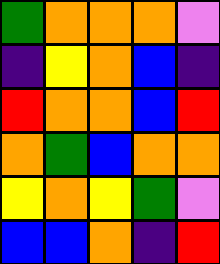[["green", "orange", "orange", "orange", "violet"], ["indigo", "yellow", "orange", "blue", "indigo"], ["red", "orange", "orange", "blue", "red"], ["orange", "green", "blue", "orange", "orange"], ["yellow", "orange", "yellow", "green", "violet"], ["blue", "blue", "orange", "indigo", "red"]]